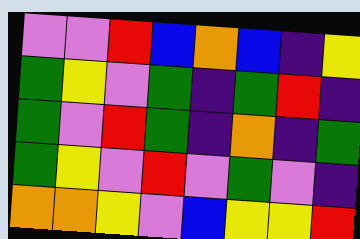[["violet", "violet", "red", "blue", "orange", "blue", "indigo", "yellow"], ["green", "yellow", "violet", "green", "indigo", "green", "red", "indigo"], ["green", "violet", "red", "green", "indigo", "orange", "indigo", "green"], ["green", "yellow", "violet", "red", "violet", "green", "violet", "indigo"], ["orange", "orange", "yellow", "violet", "blue", "yellow", "yellow", "red"]]